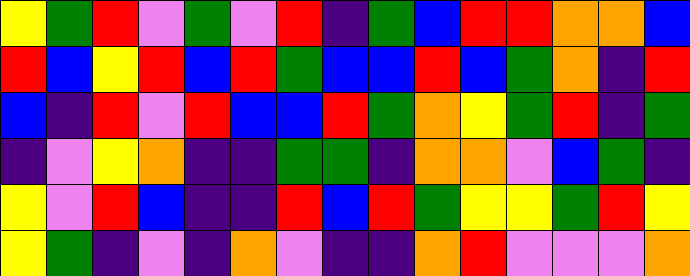[["yellow", "green", "red", "violet", "green", "violet", "red", "indigo", "green", "blue", "red", "red", "orange", "orange", "blue"], ["red", "blue", "yellow", "red", "blue", "red", "green", "blue", "blue", "red", "blue", "green", "orange", "indigo", "red"], ["blue", "indigo", "red", "violet", "red", "blue", "blue", "red", "green", "orange", "yellow", "green", "red", "indigo", "green"], ["indigo", "violet", "yellow", "orange", "indigo", "indigo", "green", "green", "indigo", "orange", "orange", "violet", "blue", "green", "indigo"], ["yellow", "violet", "red", "blue", "indigo", "indigo", "red", "blue", "red", "green", "yellow", "yellow", "green", "red", "yellow"], ["yellow", "green", "indigo", "violet", "indigo", "orange", "violet", "indigo", "indigo", "orange", "red", "violet", "violet", "violet", "orange"]]